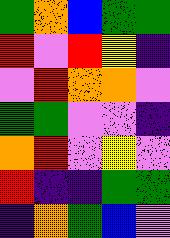[["green", "orange", "blue", "green", "green"], ["red", "violet", "red", "yellow", "indigo"], ["violet", "red", "orange", "orange", "violet"], ["green", "green", "violet", "violet", "indigo"], ["orange", "red", "violet", "yellow", "violet"], ["red", "indigo", "indigo", "green", "green"], ["indigo", "orange", "green", "blue", "violet"]]